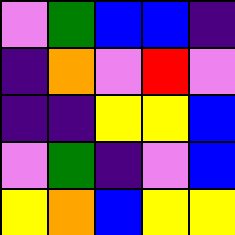[["violet", "green", "blue", "blue", "indigo"], ["indigo", "orange", "violet", "red", "violet"], ["indigo", "indigo", "yellow", "yellow", "blue"], ["violet", "green", "indigo", "violet", "blue"], ["yellow", "orange", "blue", "yellow", "yellow"]]